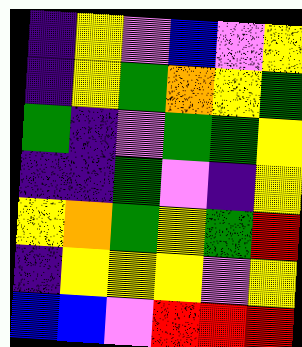[["indigo", "yellow", "violet", "blue", "violet", "yellow"], ["indigo", "yellow", "green", "orange", "yellow", "green"], ["green", "indigo", "violet", "green", "green", "yellow"], ["indigo", "indigo", "green", "violet", "indigo", "yellow"], ["yellow", "orange", "green", "yellow", "green", "red"], ["indigo", "yellow", "yellow", "yellow", "violet", "yellow"], ["blue", "blue", "violet", "red", "red", "red"]]